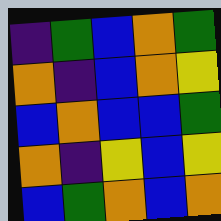[["indigo", "green", "blue", "orange", "green"], ["orange", "indigo", "blue", "orange", "yellow"], ["blue", "orange", "blue", "blue", "green"], ["orange", "indigo", "yellow", "blue", "yellow"], ["blue", "green", "orange", "blue", "orange"]]